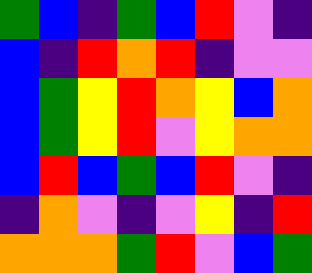[["green", "blue", "indigo", "green", "blue", "red", "violet", "indigo"], ["blue", "indigo", "red", "orange", "red", "indigo", "violet", "violet"], ["blue", "green", "yellow", "red", "orange", "yellow", "blue", "orange"], ["blue", "green", "yellow", "red", "violet", "yellow", "orange", "orange"], ["blue", "red", "blue", "green", "blue", "red", "violet", "indigo"], ["indigo", "orange", "violet", "indigo", "violet", "yellow", "indigo", "red"], ["orange", "orange", "orange", "green", "red", "violet", "blue", "green"]]